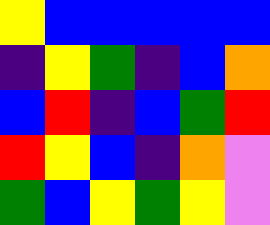[["yellow", "blue", "blue", "blue", "blue", "blue"], ["indigo", "yellow", "green", "indigo", "blue", "orange"], ["blue", "red", "indigo", "blue", "green", "red"], ["red", "yellow", "blue", "indigo", "orange", "violet"], ["green", "blue", "yellow", "green", "yellow", "violet"]]